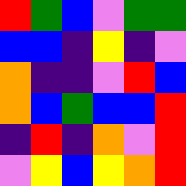[["red", "green", "blue", "violet", "green", "green"], ["blue", "blue", "indigo", "yellow", "indigo", "violet"], ["orange", "indigo", "indigo", "violet", "red", "blue"], ["orange", "blue", "green", "blue", "blue", "red"], ["indigo", "red", "indigo", "orange", "violet", "red"], ["violet", "yellow", "blue", "yellow", "orange", "red"]]